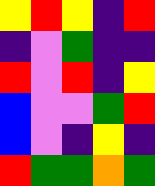[["yellow", "red", "yellow", "indigo", "red"], ["indigo", "violet", "green", "indigo", "indigo"], ["red", "violet", "red", "indigo", "yellow"], ["blue", "violet", "violet", "green", "red"], ["blue", "violet", "indigo", "yellow", "indigo"], ["red", "green", "green", "orange", "green"]]